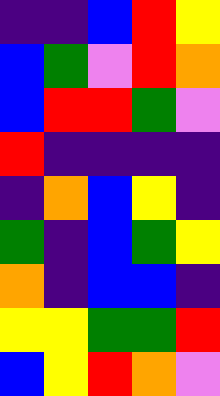[["indigo", "indigo", "blue", "red", "yellow"], ["blue", "green", "violet", "red", "orange"], ["blue", "red", "red", "green", "violet"], ["red", "indigo", "indigo", "indigo", "indigo"], ["indigo", "orange", "blue", "yellow", "indigo"], ["green", "indigo", "blue", "green", "yellow"], ["orange", "indigo", "blue", "blue", "indigo"], ["yellow", "yellow", "green", "green", "red"], ["blue", "yellow", "red", "orange", "violet"]]